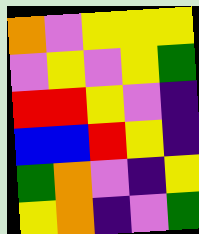[["orange", "violet", "yellow", "yellow", "yellow"], ["violet", "yellow", "violet", "yellow", "green"], ["red", "red", "yellow", "violet", "indigo"], ["blue", "blue", "red", "yellow", "indigo"], ["green", "orange", "violet", "indigo", "yellow"], ["yellow", "orange", "indigo", "violet", "green"]]